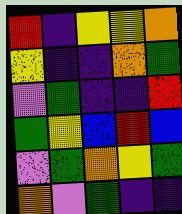[["red", "indigo", "yellow", "yellow", "orange"], ["yellow", "indigo", "indigo", "orange", "green"], ["violet", "green", "indigo", "indigo", "red"], ["green", "yellow", "blue", "red", "blue"], ["violet", "green", "orange", "yellow", "green"], ["orange", "violet", "green", "indigo", "indigo"]]